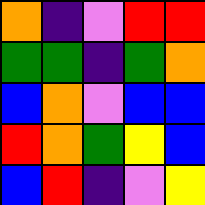[["orange", "indigo", "violet", "red", "red"], ["green", "green", "indigo", "green", "orange"], ["blue", "orange", "violet", "blue", "blue"], ["red", "orange", "green", "yellow", "blue"], ["blue", "red", "indigo", "violet", "yellow"]]